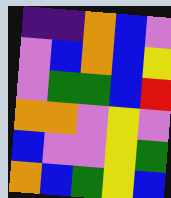[["indigo", "indigo", "orange", "blue", "violet"], ["violet", "blue", "orange", "blue", "yellow"], ["violet", "green", "green", "blue", "red"], ["orange", "orange", "violet", "yellow", "violet"], ["blue", "violet", "violet", "yellow", "green"], ["orange", "blue", "green", "yellow", "blue"]]